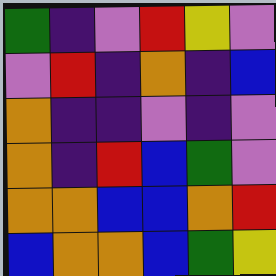[["green", "indigo", "violet", "red", "yellow", "violet"], ["violet", "red", "indigo", "orange", "indigo", "blue"], ["orange", "indigo", "indigo", "violet", "indigo", "violet"], ["orange", "indigo", "red", "blue", "green", "violet"], ["orange", "orange", "blue", "blue", "orange", "red"], ["blue", "orange", "orange", "blue", "green", "yellow"]]